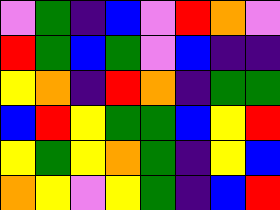[["violet", "green", "indigo", "blue", "violet", "red", "orange", "violet"], ["red", "green", "blue", "green", "violet", "blue", "indigo", "indigo"], ["yellow", "orange", "indigo", "red", "orange", "indigo", "green", "green"], ["blue", "red", "yellow", "green", "green", "blue", "yellow", "red"], ["yellow", "green", "yellow", "orange", "green", "indigo", "yellow", "blue"], ["orange", "yellow", "violet", "yellow", "green", "indigo", "blue", "red"]]